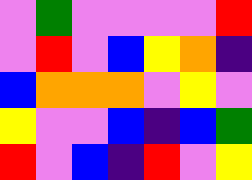[["violet", "green", "violet", "violet", "violet", "violet", "red"], ["violet", "red", "violet", "blue", "yellow", "orange", "indigo"], ["blue", "orange", "orange", "orange", "violet", "yellow", "violet"], ["yellow", "violet", "violet", "blue", "indigo", "blue", "green"], ["red", "violet", "blue", "indigo", "red", "violet", "yellow"]]